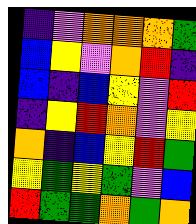[["indigo", "violet", "orange", "orange", "orange", "green"], ["blue", "yellow", "violet", "orange", "red", "indigo"], ["blue", "indigo", "blue", "yellow", "violet", "red"], ["indigo", "yellow", "red", "orange", "violet", "yellow"], ["orange", "indigo", "blue", "yellow", "red", "green"], ["yellow", "green", "yellow", "green", "violet", "blue"], ["red", "green", "green", "orange", "green", "orange"]]